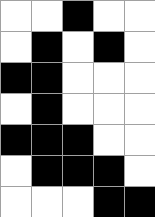[["white", "white", "black", "white", "white"], ["white", "black", "white", "black", "white"], ["black", "black", "white", "white", "white"], ["white", "black", "white", "white", "white"], ["black", "black", "black", "white", "white"], ["white", "black", "black", "black", "white"], ["white", "white", "white", "black", "black"]]